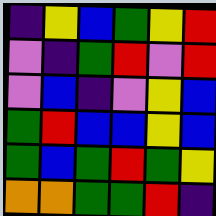[["indigo", "yellow", "blue", "green", "yellow", "red"], ["violet", "indigo", "green", "red", "violet", "red"], ["violet", "blue", "indigo", "violet", "yellow", "blue"], ["green", "red", "blue", "blue", "yellow", "blue"], ["green", "blue", "green", "red", "green", "yellow"], ["orange", "orange", "green", "green", "red", "indigo"]]